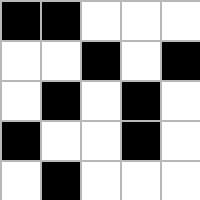[["black", "black", "white", "white", "white"], ["white", "white", "black", "white", "black"], ["white", "black", "white", "black", "white"], ["black", "white", "white", "black", "white"], ["white", "black", "white", "white", "white"]]